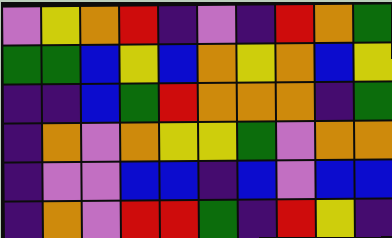[["violet", "yellow", "orange", "red", "indigo", "violet", "indigo", "red", "orange", "green"], ["green", "green", "blue", "yellow", "blue", "orange", "yellow", "orange", "blue", "yellow"], ["indigo", "indigo", "blue", "green", "red", "orange", "orange", "orange", "indigo", "green"], ["indigo", "orange", "violet", "orange", "yellow", "yellow", "green", "violet", "orange", "orange"], ["indigo", "violet", "violet", "blue", "blue", "indigo", "blue", "violet", "blue", "blue"], ["indigo", "orange", "violet", "red", "red", "green", "indigo", "red", "yellow", "indigo"]]